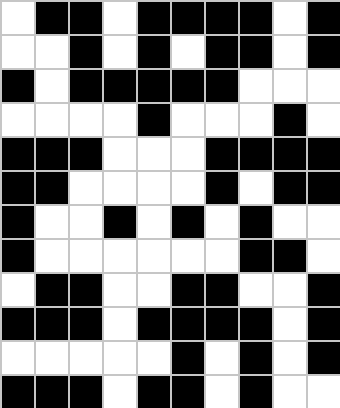[["white", "black", "black", "white", "black", "black", "black", "black", "white", "black"], ["white", "white", "black", "white", "black", "white", "black", "black", "white", "black"], ["black", "white", "black", "black", "black", "black", "black", "white", "white", "white"], ["white", "white", "white", "white", "black", "white", "white", "white", "black", "white"], ["black", "black", "black", "white", "white", "white", "black", "black", "black", "black"], ["black", "black", "white", "white", "white", "white", "black", "white", "black", "black"], ["black", "white", "white", "black", "white", "black", "white", "black", "white", "white"], ["black", "white", "white", "white", "white", "white", "white", "black", "black", "white"], ["white", "black", "black", "white", "white", "black", "black", "white", "white", "black"], ["black", "black", "black", "white", "black", "black", "black", "black", "white", "black"], ["white", "white", "white", "white", "white", "black", "white", "black", "white", "black"], ["black", "black", "black", "white", "black", "black", "white", "black", "white", "white"]]